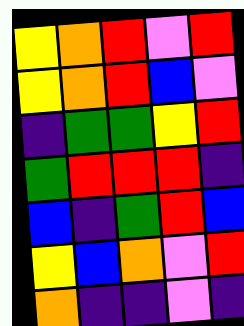[["yellow", "orange", "red", "violet", "red"], ["yellow", "orange", "red", "blue", "violet"], ["indigo", "green", "green", "yellow", "red"], ["green", "red", "red", "red", "indigo"], ["blue", "indigo", "green", "red", "blue"], ["yellow", "blue", "orange", "violet", "red"], ["orange", "indigo", "indigo", "violet", "indigo"]]